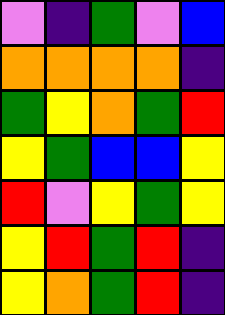[["violet", "indigo", "green", "violet", "blue"], ["orange", "orange", "orange", "orange", "indigo"], ["green", "yellow", "orange", "green", "red"], ["yellow", "green", "blue", "blue", "yellow"], ["red", "violet", "yellow", "green", "yellow"], ["yellow", "red", "green", "red", "indigo"], ["yellow", "orange", "green", "red", "indigo"]]